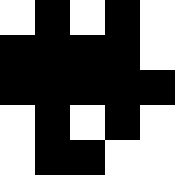[["white", "black", "white", "black", "white"], ["black", "black", "black", "black", "white"], ["black", "black", "black", "black", "black"], ["white", "black", "white", "black", "white"], ["white", "black", "black", "white", "white"]]